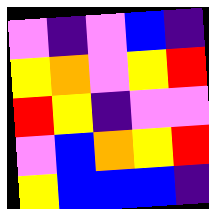[["violet", "indigo", "violet", "blue", "indigo"], ["yellow", "orange", "violet", "yellow", "red"], ["red", "yellow", "indigo", "violet", "violet"], ["violet", "blue", "orange", "yellow", "red"], ["yellow", "blue", "blue", "blue", "indigo"]]